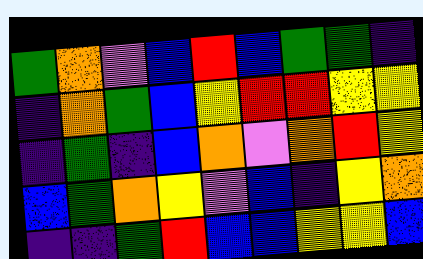[["green", "orange", "violet", "blue", "red", "blue", "green", "green", "indigo"], ["indigo", "orange", "green", "blue", "yellow", "red", "red", "yellow", "yellow"], ["indigo", "green", "indigo", "blue", "orange", "violet", "orange", "red", "yellow"], ["blue", "green", "orange", "yellow", "violet", "blue", "indigo", "yellow", "orange"], ["indigo", "indigo", "green", "red", "blue", "blue", "yellow", "yellow", "blue"]]